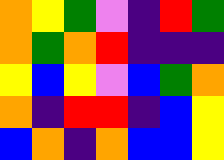[["orange", "yellow", "green", "violet", "indigo", "red", "green"], ["orange", "green", "orange", "red", "indigo", "indigo", "indigo"], ["yellow", "blue", "yellow", "violet", "blue", "green", "orange"], ["orange", "indigo", "red", "red", "indigo", "blue", "yellow"], ["blue", "orange", "indigo", "orange", "blue", "blue", "yellow"]]